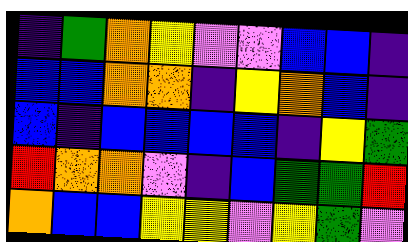[["indigo", "green", "orange", "yellow", "violet", "violet", "blue", "blue", "indigo"], ["blue", "blue", "orange", "orange", "indigo", "yellow", "orange", "blue", "indigo"], ["blue", "indigo", "blue", "blue", "blue", "blue", "indigo", "yellow", "green"], ["red", "orange", "orange", "violet", "indigo", "blue", "green", "green", "red"], ["orange", "blue", "blue", "yellow", "yellow", "violet", "yellow", "green", "violet"]]